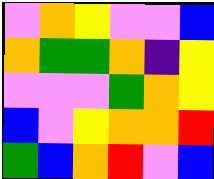[["violet", "orange", "yellow", "violet", "violet", "blue"], ["orange", "green", "green", "orange", "indigo", "yellow"], ["violet", "violet", "violet", "green", "orange", "yellow"], ["blue", "violet", "yellow", "orange", "orange", "red"], ["green", "blue", "orange", "red", "violet", "blue"]]